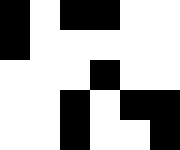[["black", "white", "black", "black", "white", "white"], ["black", "white", "white", "white", "white", "white"], ["white", "white", "white", "black", "white", "white"], ["white", "white", "black", "white", "black", "black"], ["white", "white", "black", "white", "white", "black"]]